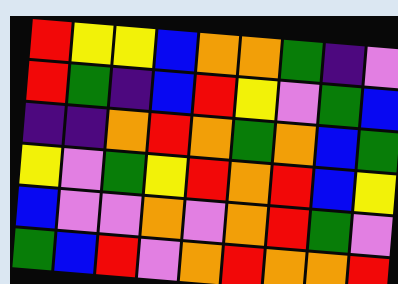[["red", "yellow", "yellow", "blue", "orange", "orange", "green", "indigo", "violet"], ["red", "green", "indigo", "blue", "red", "yellow", "violet", "green", "blue"], ["indigo", "indigo", "orange", "red", "orange", "green", "orange", "blue", "green"], ["yellow", "violet", "green", "yellow", "red", "orange", "red", "blue", "yellow"], ["blue", "violet", "violet", "orange", "violet", "orange", "red", "green", "violet"], ["green", "blue", "red", "violet", "orange", "red", "orange", "orange", "red"]]